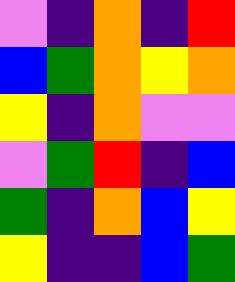[["violet", "indigo", "orange", "indigo", "red"], ["blue", "green", "orange", "yellow", "orange"], ["yellow", "indigo", "orange", "violet", "violet"], ["violet", "green", "red", "indigo", "blue"], ["green", "indigo", "orange", "blue", "yellow"], ["yellow", "indigo", "indigo", "blue", "green"]]